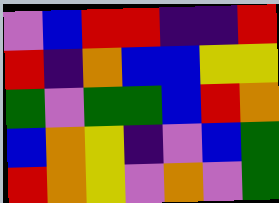[["violet", "blue", "red", "red", "indigo", "indigo", "red"], ["red", "indigo", "orange", "blue", "blue", "yellow", "yellow"], ["green", "violet", "green", "green", "blue", "red", "orange"], ["blue", "orange", "yellow", "indigo", "violet", "blue", "green"], ["red", "orange", "yellow", "violet", "orange", "violet", "green"]]